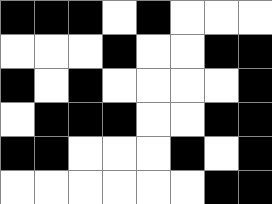[["black", "black", "black", "white", "black", "white", "white", "white"], ["white", "white", "white", "black", "white", "white", "black", "black"], ["black", "white", "black", "white", "white", "white", "white", "black"], ["white", "black", "black", "black", "white", "white", "black", "black"], ["black", "black", "white", "white", "white", "black", "white", "black"], ["white", "white", "white", "white", "white", "white", "black", "black"]]